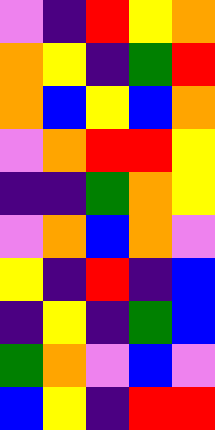[["violet", "indigo", "red", "yellow", "orange"], ["orange", "yellow", "indigo", "green", "red"], ["orange", "blue", "yellow", "blue", "orange"], ["violet", "orange", "red", "red", "yellow"], ["indigo", "indigo", "green", "orange", "yellow"], ["violet", "orange", "blue", "orange", "violet"], ["yellow", "indigo", "red", "indigo", "blue"], ["indigo", "yellow", "indigo", "green", "blue"], ["green", "orange", "violet", "blue", "violet"], ["blue", "yellow", "indigo", "red", "red"]]